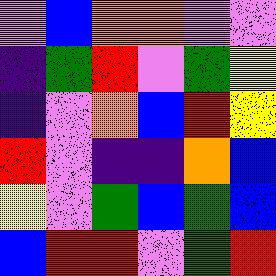[["violet", "blue", "orange", "orange", "violet", "violet"], ["indigo", "green", "red", "violet", "green", "yellow"], ["indigo", "violet", "orange", "blue", "red", "yellow"], ["red", "violet", "indigo", "indigo", "orange", "blue"], ["yellow", "violet", "green", "blue", "green", "blue"], ["blue", "red", "red", "violet", "green", "red"]]